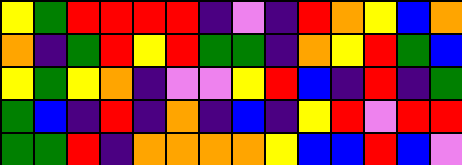[["yellow", "green", "red", "red", "red", "red", "indigo", "violet", "indigo", "red", "orange", "yellow", "blue", "orange"], ["orange", "indigo", "green", "red", "yellow", "red", "green", "green", "indigo", "orange", "yellow", "red", "green", "blue"], ["yellow", "green", "yellow", "orange", "indigo", "violet", "violet", "yellow", "red", "blue", "indigo", "red", "indigo", "green"], ["green", "blue", "indigo", "red", "indigo", "orange", "indigo", "blue", "indigo", "yellow", "red", "violet", "red", "red"], ["green", "green", "red", "indigo", "orange", "orange", "orange", "orange", "yellow", "blue", "blue", "red", "blue", "violet"]]